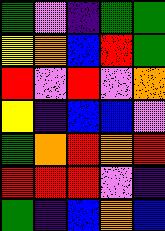[["green", "violet", "indigo", "green", "green"], ["yellow", "orange", "blue", "red", "green"], ["red", "violet", "red", "violet", "orange"], ["yellow", "indigo", "blue", "blue", "violet"], ["green", "orange", "red", "orange", "red"], ["red", "red", "red", "violet", "indigo"], ["green", "indigo", "blue", "orange", "blue"]]